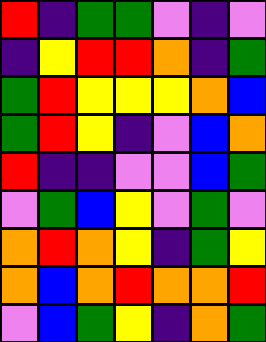[["red", "indigo", "green", "green", "violet", "indigo", "violet"], ["indigo", "yellow", "red", "red", "orange", "indigo", "green"], ["green", "red", "yellow", "yellow", "yellow", "orange", "blue"], ["green", "red", "yellow", "indigo", "violet", "blue", "orange"], ["red", "indigo", "indigo", "violet", "violet", "blue", "green"], ["violet", "green", "blue", "yellow", "violet", "green", "violet"], ["orange", "red", "orange", "yellow", "indigo", "green", "yellow"], ["orange", "blue", "orange", "red", "orange", "orange", "red"], ["violet", "blue", "green", "yellow", "indigo", "orange", "green"]]